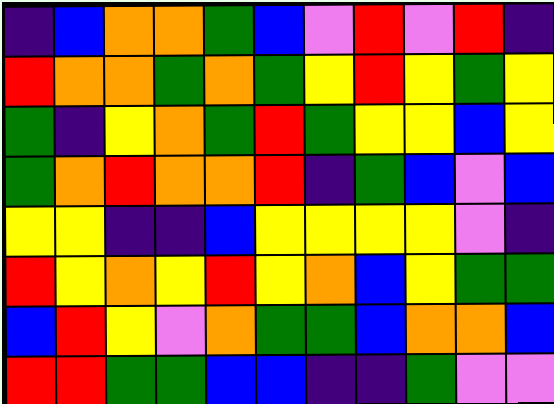[["indigo", "blue", "orange", "orange", "green", "blue", "violet", "red", "violet", "red", "indigo"], ["red", "orange", "orange", "green", "orange", "green", "yellow", "red", "yellow", "green", "yellow"], ["green", "indigo", "yellow", "orange", "green", "red", "green", "yellow", "yellow", "blue", "yellow"], ["green", "orange", "red", "orange", "orange", "red", "indigo", "green", "blue", "violet", "blue"], ["yellow", "yellow", "indigo", "indigo", "blue", "yellow", "yellow", "yellow", "yellow", "violet", "indigo"], ["red", "yellow", "orange", "yellow", "red", "yellow", "orange", "blue", "yellow", "green", "green"], ["blue", "red", "yellow", "violet", "orange", "green", "green", "blue", "orange", "orange", "blue"], ["red", "red", "green", "green", "blue", "blue", "indigo", "indigo", "green", "violet", "violet"]]